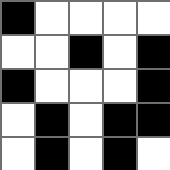[["black", "white", "white", "white", "white"], ["white", "white", "black", "white", "black"], ["black", "white", "white", "white", "black"], ["white", "black", "white", "black", "black"], ["white", "black", "white", "black", "white"]]